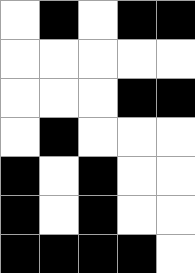[["white", "black", "white", "black", "black"], ["white", "white", "white", "white", "white"], ["white", "white", "white", "black", "black"], ["white", "black", "white", "white", "white"], ["black", "white", "black", "white", "white"], ["black", "white", "black", "white", "white"], ["black", "black", "black", "black", "white"]]